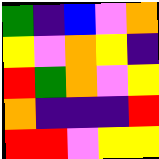[["green", "indigo", "blue", "violet", "orange"], ["yellow", "violet", "orange", "yellow", "indigo"], ["red", "green", "orange", "violet", "yellow"], ["orange", "indigo", "indigo", "indigo", "red"], ["red", "red", "violet", "yellow", "yellow"]]